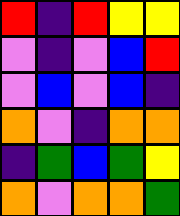[["red", "indigo", "red", "yellow", "yellow"], ["violet", "indigo", "violet", "blue", "red"], ["violet", "blue", "violet", "blue", "indigo"], ["orange", "violet", "indigo", "orange", "orange"], ["indigo", "green", "blue", "green", "yellow"], ["orange", "violet", "orange", "orange", "green"]]